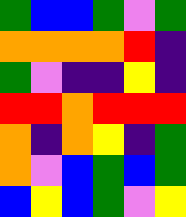[["green", "blue", "blue", "green", "violet", "green"], ["orange", "orange", "orange", "orange", "red", "indigo"], ["green", "violet", "indigo", "indigo", "yellow", "indigo"], ["red", "red", "orange", "red", "red", "red"], ["orange", "indigo", "orange", "yellow", "indigo", "green"], ["orange", "violet", "blue", "green", "blue", "green"], ["blue", "yellow", "blue", "green", "violet", "yellow"]]